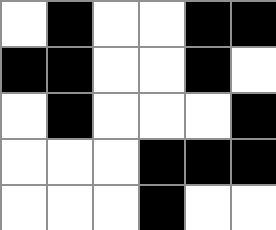[["white", "black", "white", "white", "black", "black"], ["black", "black", "white", "white", "black", "white"], ["white", "black", "white", "white", "white", "black"], ["white", "white", "white", "black", "black", "black"], ["white", "white", "white", "black", "white", "white"]]